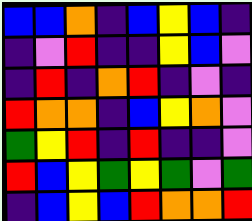[["blue", "blue", "orange", "indigo", "blue", "yellow", "blue", "indigo"], ["indigo", "violet", "red", "indigo", "indigo", "yellow", "blue", "violet"], ["indigo", "red", "indigo", "orange", "red", "indigo", "violet", "indigo"], ["red", "orange", "orange", "indigo", "blue", "yellow", "orange", "violet"], ["green", "yellow", "red", "indigo", "red", "indigo", "indigo", "violet"], ["red", "blue", "yellow", "green", "yellow", "green", "violet", "green"], ["indigo", "blue", "yellow", "blue", "red", "orange", "orange", "red"]]